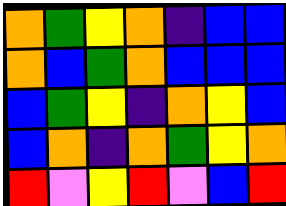[["orange", "green", "yellow", "orange", "indigo", "blue", "blue"], ["orange", "blue", "green", "orange", "blue", "blue", "blue"], ["blue", "green", "yellow", "indigo", "orange", "yellow", "blue"], ["blue", "orange", "indigo", "orange", "green", "yellow", "orange"], ["red", "violet", "yellow", "red", "violet", "blue", "red"]]